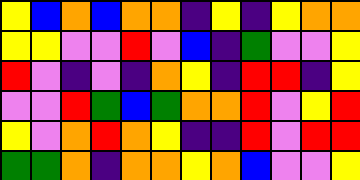[["yellow", "blue", "orange", "blue", "orange", "orange", "indigo", "yellow", "indigo", "yellow", "orange", "orange"], ["yellow", "yellow", "violet", "violet", "red", "violet", "blue", "indigo", "green", "violet", "violet", "yellow"], ["red", "violet", "indigo", "violet", "indigo", "orange", "yellow", "indigo", "red", "red", "indigo", "yellow"], ["violet", "violet", "red", "green", "blue", "green", "orange", "orange", "red", "violet", "yellow", "red"], ["yellow", "violet", "orange", "red", "orange", "yellow", "indigo", "indigo", "red", "violet", "red", "red"], ["green", "green", "orange", "indigo", "orange", "orange", "yellow", "orange", "blue", "violet", "violet", "yellow"]]